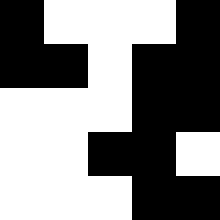[["black", "white", "white", "white", "black"], ["black", "black", "white", "black", "black"], ["white", "white", "white", "black", "black"], ["white", "white", "black", "black", "white"], ["white", "white", "white", "black", "black"]]